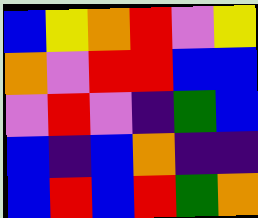[["blue", "yellow", "orange", "red", "violet", "yellow"], ["orange", "violet", "red", "red", "blue", "blue"], ["violet", "red", "violet", "indigo", "green", "blue"], ["blue", "indigo", "blue", "orange", "indigo", "indigo"], ["blue", "red", "blue", "red", "green", "orange"]]